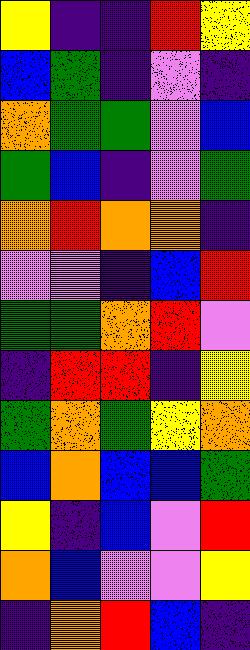[["yellow", "indigo", "indigo", "red", "yellow"], ["blue", "green", "indigo", "violet", "indigo"], ["orange", "green", "green", "violet", "blue"], ["green", "blue", "indigo", "violet", "green"], ["orange", "red", "orange", "orange", "indigo"], ["violet", "violet", "indigo", "blue", "red"], ["green", "green", "orange", "red", "violet"], ["indigo", "red", "red", "indigo", "yellow"], ["green", "orange", "green", "yellow", "orange"], ["blue", "orange", "blue", "blue", "green"], ["yellow", "indigo", "blue", "violet", "red"], ["orange", "blue", "violet", "violet", "yellow"], ["indigo", "orange", "red", "blue", "indigo"]]